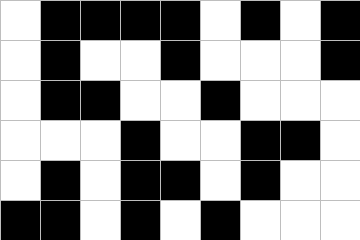[["white", "black", "black", "black", "black", "white", "black", "white", "black"], ["white", "black", "white", "white", "black", "white", "white", "white", "black"], ["white", "black", "black", "white", "white", "black", "white", "white", "white"], ["white", "white", "white", "black", "white", "white", "black", "black", "white"], ["white", "black", "white", "black", "black", "white", "black", "white", "white"], ["black", "black", "white", "black", "white", "black", "white", "white", "white"]]